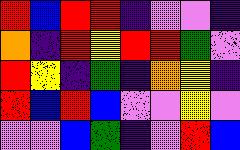[["red", "blue", "red", "red", "indigo", "violet", "violet", "indigo"], ["orange", "indigo", "red", "yellow", "red", "red", "green", "violet"], ["red", "yellow", "indigo", "green", "indigo", "orange", "yellow", "indigo"], ["red", "blue", "red", "blue", "violet", "violet", "yellow", "violet"], ["violet", "violet", "blue", "green", "indigo", "violet", "red", "blue"]]